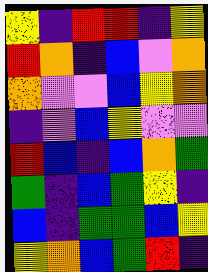[["yellow", "indigo", "red", "red", "indigo", "yellow"], ["red", "orange", "indigo", "blue", "violet", "orange"], ["orange", "violet", "violet", "blue", "yellow", "orange"], ["indigo", "violet", "blue", "yellow", "violet", "violet"], ["red", "blue", "indigo", "blue", "orange", "green"], ["green", "indigo", "blue", "green", "yellow", "indigo"], ["blue", "indigo", "green", "green", "blue", "yellow"], ["yellow", "orange", "blue", "green", "red", "indigo"]]